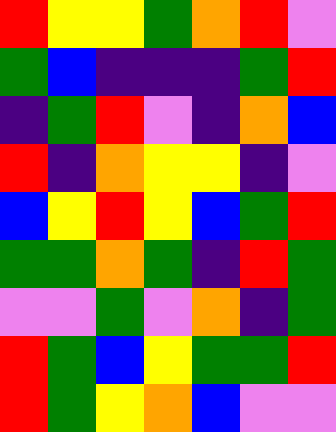[["red", "yellow", "yellow", "green", "orange", "red", "violet"], ["green", "blue", "indigo", "indigo", "indigo", "green", "red"], ["indigo", "green", "red", "violet", "indigo", "orange", "blue"], ["red", "indigo", "orange", "yellow", "yellow", "indigo", "violet"], ["blue", "yellow", "red", "yellow", "blue", "green", "red"], ["green", "green", "orange", "green", "indigo", "red", "green"], ["violet", "violet", "green", "violet", "orange", "indigo", "green"], ["red", "green", "blue", "yellow", "green", "green", "red"], ["red", "green", "yellow", "orange", "blue", "violet", "violet"]]